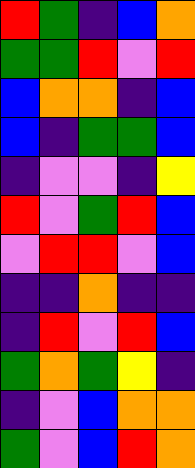[["red", "green", "indigo", "blue", "orange"], ["green", "green", "red", "violet", "red"], ["blue", "orange", "orange", "indigo", "blue"], ["blue", "indigo", "green", "green", "blue"], ["indigo", "violet", "violet", "indigo", "yellow"], ["red", "violet", "green", "red", "blue"], ["violet", "red", "red", "violet", "blue"], ["indigo", "indigo", "orange", "indigo", "indigo"], ["indigo", "red", "violet", "red", "blue"], ["green", "orange", "green", "yellow", "indigo"], ["indigo", "violet", "blue", "orange", "orange"], ["green", "violet", "blue", "red", "orange"]]